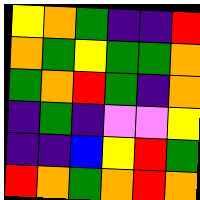[["yellow", "orange", "green", "indigo", "indigo", "red"], ["orange", "green", "yellow", "green", "green", "orange"], ["green", "orange", "red", "green", "indigo", "orange"], ["indigo", "green", "indigo", "violet", "violet", "yellow"], ["indigo", "indigo", "blue", "yellow", "red", "green"], ["red", "orange", "green", "orange", "red", "orange"]]